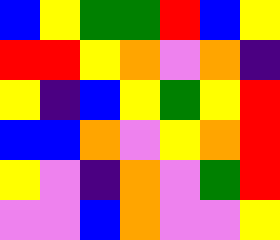[["blue", "yellow", "green", "green", "red", "blue", "yellow"], ["red", "red", "yellow", "orange", "violet", "orange", "indigo"], ["yellow", "indigo", "blue", "yellow", "green", "yellow", "red"], ["blue", "blue", "orange", "violet", "yellow", "orange", "red"], ["yellow", "violet", "indigo", "orange", "violet", "green", "red"], ["violet", "violet", "blue", "orange", "violet", "violet", "yellow"]]